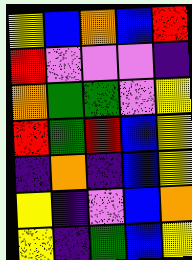[["yellow", "blue", "orange", "blue", "red"], ["red", "violet", "violet", "violet", "indigo"], ["orange", "green", "green", "violet", "yellow"], ["red", "green", "red", "blue", "yellow"], ["indigo", "orange", "indigo", "blue", "yellow"], ["yellow", "indigo", "violet", "blue", "orange"], ["yellow", "indigo", "green", "blue", "yellow"]]